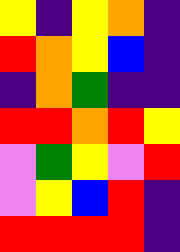[["yellow", "indigo", "yellow", "orange", "indigo"], ["red", "orange", "yellow", "blue", "indigo"], ["indigo", "orange", "green", "indigo", "indigo"], ["red", "red", "orange", "red", "yellow"], ["violet", "green", "yellow", "violet", "red"], ["violet", "yellow", "blue", "red", "indigo"], ["red", "red", "red", "red", "indigo"]]